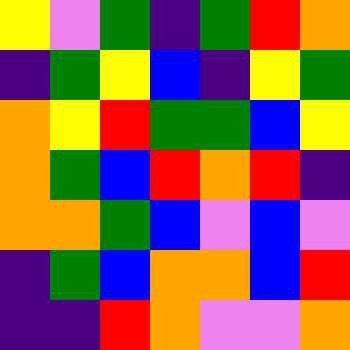[["yellow", "violet", "green", "indigo", "green", "red", "orange"], ["indigo", "green", "yellow", "blue", "indigo", "yellow", "green"], ["orange", "yellow", "red", "green", "green", "blue", "yellow"], ["orange", "green", "blue", "red", "orange", "red", "indigo"], ["orange", "orange", "green", "blue", "violet", "blue", "violet"], ["indigo", "green", "blue", "orange", "orange", "blue", "red"], ["indigo", "indigo", "red", "orange", "violet", "violet", "orange"]]